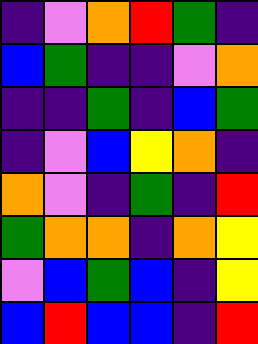[["indigo", "violet", "orange", "red", "green", "indigo"], ["blue", "green", "indigo", "indigo", "violet", "orange"], ["indigo", "indigo", "green", "indigo", "blue", "green"], ["indigo", "violet", "blue", "yellow", "orange", "indigo"], ["orange", "violet", "indigo", "green", "indigo", "red"], ["green", "orange", "orange", "indigo", "orange", "yellow"], ["violet", "blue", "green", "blue", "indigo", "yellow"], ["blue", "red", "blue", "blue", "indigo", "red"]]